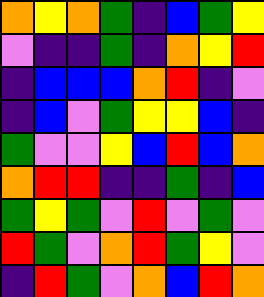[["orange", "yellow", "orange", "green", "indigo", "blue", "green", "yellow"], ["violet", "indigo", "indigo", "green", "indigo", "orange", "yellow", "red"], ["indigo", "blue", "blue", "blue", "orange", "red", "indigo", "violet"], ["indigo", "blue", "violet", "green", "yellow", "yellow", "blue", "indigo"], ["green", "violet", "violet", "yellow", "blue", "red", "blue", "orange"], ["orange", "red", "red", "indigo", "indigo", "green", "indigo", "blue"], ["green", "yellow", "green", "violet", "red", "violet", "green", "violet"], ["red", "green", "violet", "orange", "red", "green", "yellow", "violet"], ["indigo", "red", "green", "violet", "orange", "blue", "red", "orange"]]